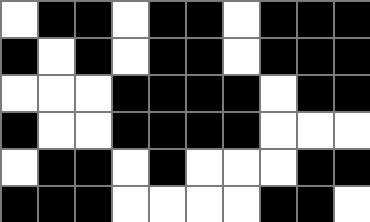[["white", "black", "black", "white", "black", "black", "white", "black", "black", "black"], ["black", "white", "black", "white", "black", "black", "white", "black", "black", "black"], ["white", "white", "white", "black", "black", "black", "black", "white", "black", "black"], ["black", "white", "white", "black", "black", "black", "black", "white", "white", "white"], ["white", "black", "black", "white", "black", "white", "white", "white", "black", "black"], ["black", "black", "black", "white", "white", "white", "white", "black", "black", "white"]]